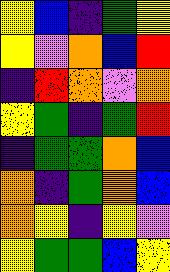[["yellow", "blue", "indigo", "green", "yellow"], ["yellow", "violet", "orange", "blue", "red"], ["indigo", "red", "orange", "violet", "orange"], ["yellow", "green", "indigo", "green", "red"], ["indigo", "green", "green", "orange", "blue"], ["orange", "indigo", "green", "orange", "blue"], ["orange", "yellow", "indigo", "yellow", "violet"], ["yellow", "green", "green", "blue", "yellow"]]